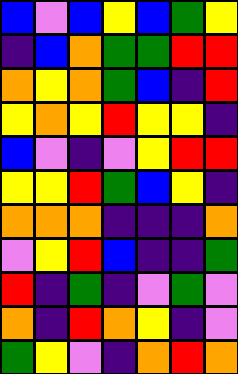[["blue", "violet", "blue", "yellow", "blue", "green", "yellow"], ["indigo", "blue", "orange", "green", "green", "red", "red"], ["orange", "yellow", "orange", "green", "blue", "indigo", "red"], ["yellow", "orange", "yellow", "red", "yellow", "yellow", "indigo"], ["blue", "violet", "indigo", "violet", "yellow", "red", "red"], ["yellow", "yellow", "red", "green", "blue", "yellow", "indigo"], ["orange", "orange", "orange", "indigo", "indigo", "indigo", "orange"], ["violet", "yellow", "red", "blue", "indigo", "indigo", "green"], ["red", "indigo", "green", "indigo", "violet", "green", "violet"], ["orange", "indigo", "red", "orange", "yellow", "indigo", "violet"], ["green", "yellow", "violet", "indigo", "orange", "red", "orange"]]